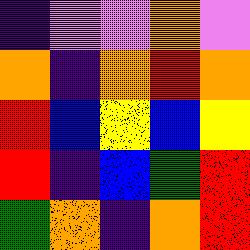[["indigo", "violet", "violet", "orange", "violet"], ["orange", "indigo", "orange", "red", "orange"], ["red", "blue", "yellow", "blue", "yellow"], ["red", "indigo", "blue", "green", "red"], ["green", "orange", "indigo", "orange", "red"]]